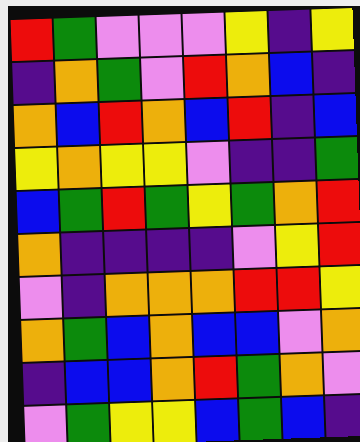[["red", "green", "violet", "violet", "violet", "yellow", "indigo", "yellow"], ["indigo", "orange", "green", "violet", "red", "orange", "blue", "indigo"], ["orange", "blue", "red", "orange", "blue", "red", "indigo", "blue"], ["yellow", "orange", "yellow", "yellow", "violet", "indigo", "indigo", "green"], ["blue", "green", "red", "green", "yellow", "green", "orange", "red"], ["orange", "indigo", "indigo", "indigo", "indigo", "violet", "yellow", "red"], ["violet", "indigo", "orange", "orange", "orange", "red", "red", "yellow"], ["orange", "green", "blue", "orange", "blue", "blue", "violet", "orange"], ["indigo", "blue", "blue", "orange", "red", "green", "orange", "violet"], ["violet", "green", "yellow", "yellow", "blue", "green", "blue", "indigo"]]